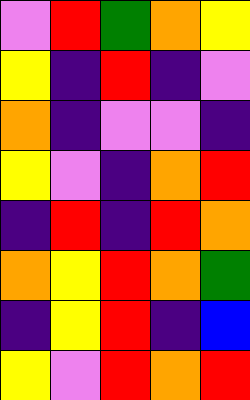[["violet", "red", "green", "orange", "yellow"], ["yellow", "indigo", "red", "indigo", "violet"], ["orange", "indigo", "violet", "violet", "indigo"], ["yellow", "violet", "indigo", "orange", "red"], ["indigo", "red", "indigo", "red", "orange"], ["orange", "yellow", "red", "orange", "green"], ["indigo", "yellow", "red", "indigo", "blue"], ["yellow", "violet", "red", "orange", "red"]]